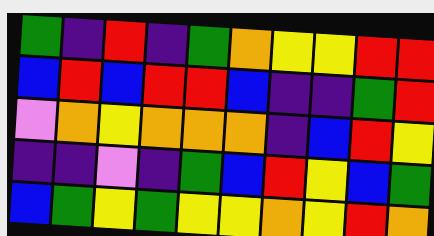[["green", "indigo", "red", "indigo", "green", "orange", "yellow", "yellow", "red", "red"], ["blue", "red", "blue", "red", "red", "blue", "indigo", "indigo", "green", "red"], ["violet", "orange", "yellow", "orange", "orange", "orange", "indigo", "blue", "red", "yellow"], ["indigo", "indigo", "violet", "indigo", "green", "blue", "red", "yellow", "blue", "green"], ["blue", "green", "yellow", "green", "yellow", "yellow", "orange", "yellow", "red", "orange"]]